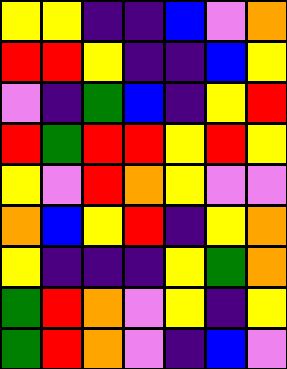[["yellow", "yellow", "indigo", "indigo", "blue", "violet", "orange"], ["red", "red", "yellow", "indigo", "indigo", "blue", "yellow"], ["violet", "indigo", "green", "blue", "indigo", "yellow", "red"], ["red", "green", "red", "red", "yellow", "red", "yellow"], ["yellow", "violet", "red", "orange", "yellow", "violet", "violet"], ["orange", "blue", "yellow", "red", "indigo", "yellow", "orange"], ["yellow", "indigo", "indigo", "indigo", "yellow", "green", "orange"], ["green", "red", "orange", "violet", "yellow", "indigo", "yellow"], ["green", "red", "orange", "violet", "indigo", "blue", "violet"]]